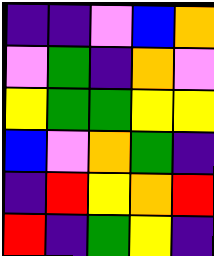[["indigo", "indigo", "violet", "blue", "orange"], ["violet", "green", "indigo", "orange", "violet"], ["yellow", "green", "green", "yellow", "yellow"], ["blue", "violet", "orange", "green", "indigo"], ["indigo", "red", "yellow", "orange", "red"], ["red", "indigo", "green", "yellow", "indigo"]]